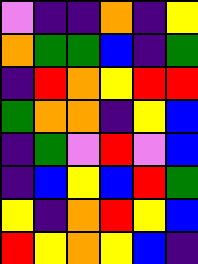[["violet", "indigo", "indigo", "orange", "indigo", "yellow"], ["orange", "green", "green", "blue", "indigo", "green"], ["indigo", "red", "orange", "yellow", "red", "red"], ["green", "orange", "orange", "indigo", "yellow", "blue"], ["indigo", "green", "violet", "red", "violet", "blue"], ["indigo", "blue", "yellow", "blue", "red", "green"], ["yellow", "indigo", "orange", "red", "yellow", "blue"], ["red", "yellow", "orange", "yellow", "blue", "indigo"]]